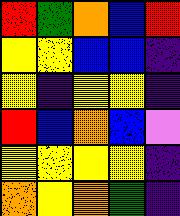[["red", "green", "orange", "blue", "red"], ["yellow", "yellow", "blue", "blue", "indigo"], ["yellow", "indigo", "yellow", "yellow", "indigo"], ["red", "blue", "orange", "blue", "violet"], ["yellow", "yellow", "yellow", "yellow", "indigo"], ["orange", "yellow", "orange", "green", "indigo"]]